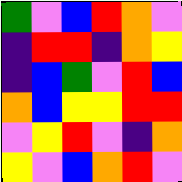[["green", "violet", "blue", "red", "orange", "violet"], ["indigo", "red", "red", "indigo", "orange", "yellow"], ["indigo", "blue", "green", "violet", "red", "blue"], ["orange", "blue", "yellow", "yellow", "red", "red"], ["violet", "yellow", "red", "violet", "indigo", "orange"], ["yellow", "violet", "blue", "orange", "red", "violet"]]